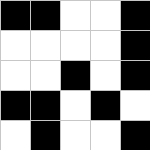[["black", "black", "white", "white", "black"], ["white", "white", "white", "white", "black"], ["white", "white", "black", "white", "black"], ["black", "black", "white", "black", "white"], ["white", "black", "white", "white", "black"]]